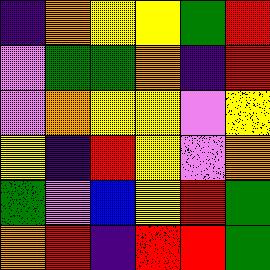[["indigo", "orange", "yellow", "yellow", "green", "red"], ["violet", "green", "green", "orange", "indigo", "red"], ["violet", "orange", "yellow", "yellow", "violet", "yellow"], ["yellow", "indigo", "red", "yellow", "violet", "orange"], ["green", "violet", "blue", "yellow", "red", "green"], ["orange", "red", "indigo", "red", "red", "green"]]